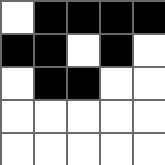[["white", "black", "black", "black", "black"], ["black", "black", "white", "black", "white"], ["white", "black", "black", "white", "white"], ["white", "white", "white", "white", "white"], ["white", "white", "white", "white", "white"]]